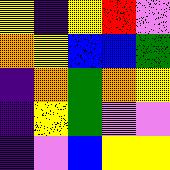[["yellow", "indigo", "yellow", "red", "violet"], ["orange", "yellow", "blue", "blue", "green"], ["indigo", "orange", "green", "orange", "yellow"], ["indigo", "yellow", "green", "violet", "violet"], ["indigo", "violet", "blue", "yellow", "yellow"]]